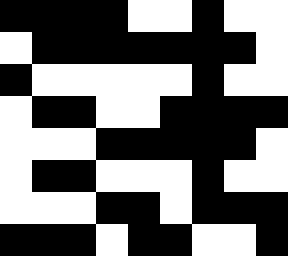[["black", "black", "black", "black", "white", "white", "black", "white", "white"], ["white", "black", "black", "black", "black", "black", "black", "black", "white"], ["black", "white", "white", "white", "white", "white", "black", "white", "white"], ["white", "black", "black", "white", "white", "black", "black", "black", "black"], ["white", "white", "white", "black", "black", "black", "black", "black", "white"], ["white", "black", "black", "white", "white", "white", "black", "white", "white"], ["white", "white", "white", "black", "black", "white", "black", "black", "black"], ["black", "black", "black", "white", "black", "black", "white", "white", "black"]]